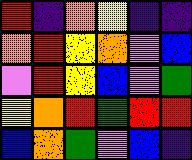[["red", "indigo", "orange", "yellow", "indigo", "indigo"], ["orange", "red", "yellow", "orange", "violet", "blue"], ["violet", "red", "yellow", "blue", "violet", "green"], ["yellow", "orange", "red", "green", "red", "red"], ["blue", "orange", "green", "violet", "blue", "indigo"]]